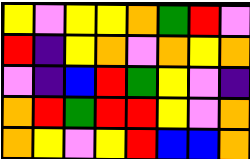[["yellow", "violet", "yellow", "yellow", "orange", "green", "red", "violet"], ["red", "indigo", "yellow", "orange", "violet", "orange", "yellow", "orange"], ["violet", "indigo", "blue", "red", "green", "yellow", "violet", "indigo"], ["orange", "red", "green", "red", "red", "yellow", "violet", "orange"], ["orange", "yellow", "violet", "yellow", "red", "blue", "blue", "orange"]]